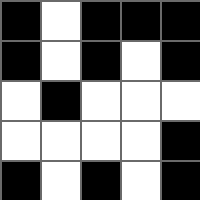[["black", "white", "black", "black", "black"], ["black", "white", "black", "white", "black"], ["white", "black", "white", "white", "white"], ["white", "white", "white", "white", "black"], ["black", "white", "black", "white", "black"]]